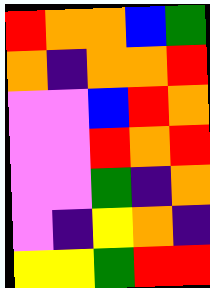[["red", "orange", "orange", "blue", "green"], ["orange", "indigo", "orange", "orange", "red"], ["violet", "violet", "blue", "red", "orange"], ["violet", "violet", "red", "orange", "red"], ["violet", "violet", "green", "indigo", "orange"], ["violet", "indigo", "yellow", "orange", "indigo"], ["yellow", "yellow", "green", "red", "red"]]